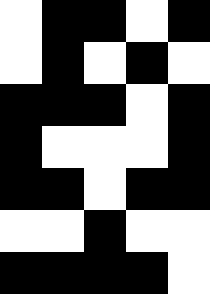[["white", "black", "black", "white", "black"], ["white", "black", "white", "black", "white"], ["black", "black", "black", "white", "black"], ["black", "white", "white", "white", "black"], ["black", "black", "white", "black", "black"], ["white", "white", "black", "white", "white"], ["black", "black", "black", "black", "white"]]